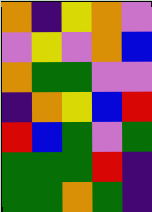[["orange", "indigo", "yellow", "orange", "violet"], ["violet", "yellow", "violet", "orange", "blue"], ["orange", "green", "green", "violet", "violet"], ["indigo", "orange", "yellow", "blue", "red"], ["red", "blue", "green", "violet", "green"], ["green", "green", "green", "red", "indigo"], ["green", "green", "orange", "green", "indigo"]]